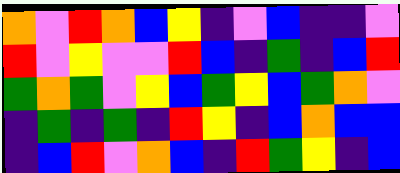[["orange", "violet", "red", "orange", "blue", "yellow", "indigo", "violet", "blue", "indigo", "indigo", "violet"], ["red", "violet", "yellow", "violet", "violet", "red", "blue", "indigo", "green", "indigo", "blue", "red"], ["green", "orange", "green", "violet", "yellow", "blue", "green", "yellow", "blue", "green", "orange", "violet"], ["indigo", "green", "indigo", "green", "indigo", "red", "yellow", "indigo", "blue", "orange", "blue", "blue"], ["indigo", "blue", "red", "violet", "orange", "blue", "indigo", "red", "green", "yellow", "indigo", "blue"]]